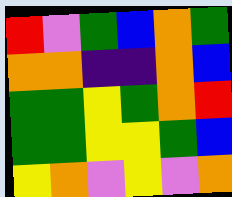[["red", "violet", "green", "blue", "orange", "green"], ["orange", "orange", "indigo", "indigo", "orange", "blue"], ["green", "green", "yellow", "green", "orange", "red"], ["green", "green", "yellow", "yellow", "green", "blue"], ["yellow", "orange", "violet", "yellow", "violet", "orange"]]